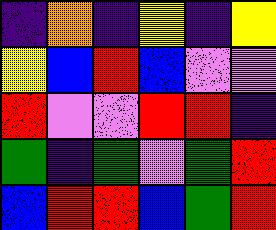[["indigo", "orange", "indigo", "yellow", "indigo", "yellow"], ["yellow", "blue", "red", "blue", "violet", "violet"], ["red", "violet", "violet", "red", "red", "indigo"], ["green", "indigo", "green", "violet", "green", "red"], ["blue", "red", "red", "blue", "green", "red"]]